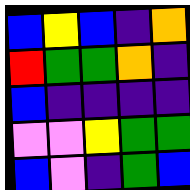[["blue", "yellow", "blue", "indigo", "orange"], ["red", "green", "green", "orange", "indigo"], ["blue", "indigo", "indigo", "indigo", "indigo"], ["violet", "violet", "yellow", "green", "green"], ["blue", "violet", "indigo", "green", "blue"]]